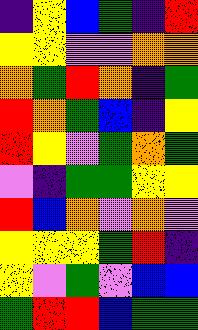[["indigo", "yellow", "blue", "green", "indigo", "red"], ["yellow", "yellow", "violet", "violet", "orange", "orange"], ["orange", "green", "red", "orange", "indigo", "green"], ["red", "orange", "green", "blue", "indigo", "yellow"], ["red", "yellow", "violet", "green", "orange", "green"], ["violet", "indigo", "green", "green", "yellow", "yellow"], ["red", "blue", "orange", "violet", "orange", "violet"], ["yellow", "yellow", "yellow", "green", "red", "indigo"], ["yellow", "violet", "green", "violet", "blue", "blue"], ["green", "red", "red", "blue", "green", "green"]]